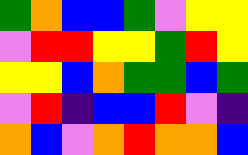[["green", "orange", "blue", "blue", "green", "violet", "yellow", "yellow"], ["violet", "red", "red", "yellow", "yellow", "green", "red", "yellow"], ["yellow", "yellow", "blue", "orange", "green", "green", "blue", "green"], ["violet", "red", "indigo", "blue", "blue", "red", "violet", "indigo"], ["orange", "blue", "violet", "orange", "red", "orange", "orange", "blue"]]